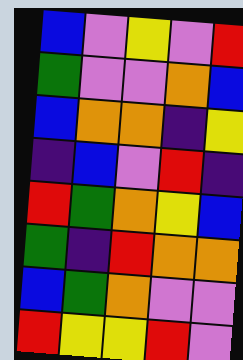[["blue", "violet", "yellow", "violet", "red"], ["green", "violet", "violet", "orange", "blue"], ["blue", "orange", "orange", "indigo", "yellow"], ["indigo", "blue", "violet", "red", "indigo"], ["red", "green", "orange", "yellow", "blue"], ["green", "indigo", "red", "orange", "orange"], ["blue", "green", "orange", "violet", "violet"], ["red", "yellow", "yellow", "red", "violet"]]